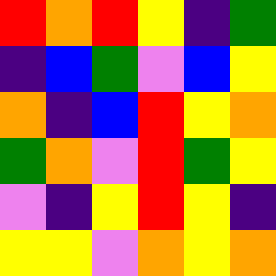[["red", "orange", "red", "yellow", "indigo", "green"], ["indigo", "blue", "green", "violet", "blue", "yellow"], ["orange", "indigo", "blue", "red", "yellow", "orange"], ["green", "orange", "violet", "red", "green", "yellow"], ["violet", "indigo", "yellow", "red", "yellow", "indigo"], ["yellow", "yellow", "violet", "orange", "yellow", "orange"]]